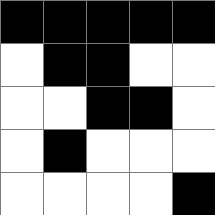[["black", "black", "black", "black", "black"], ["white", "black", "black", "white", "white"], ["white", "white", "black", "black", "white"], ["white", "black", "white", "white", "white"], ["white", "white", "white", "white", "black"]]